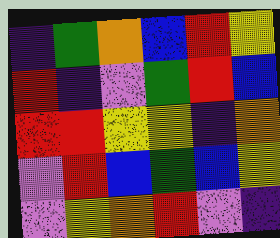[["indigo", "green", "orange", "blue", "red", "yellow"], ["red", "indigo", "violet", "green", "red", "blue"], ["red", "red", "yellow", "yellow", "indigo", "orange"], ["violet", "red", "blue", "green", "blue", "yellow"], ["violet", "yellow", "orange", "red", "violet", "indigo"]]